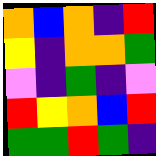[["orange", "blue", "orange", "indigo", "red"], ["yellow", "indigo", "orange", "orange", "green"], ["violet", "indigo", "green", "indigo", "violet"], ["red", "yellow", "orange", "blue", "red"], ["green", "green", "red", "green", "indigo"]]